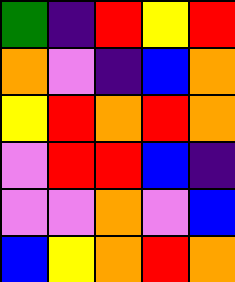[["green", "indigo", "red", "yellow", "red"], ["orange", "violet", "indigo", "blue", "orange"], ["yellow", "red", "orange", "red", "orange"], ["violet", "red", "red", "blue", "indigo"], ["violet", "violet", "orange", "violet", "blue"], ["blue", "yellow", "orange", "red", "orange"]]